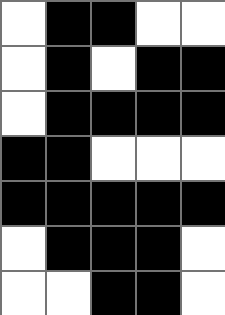[["white", "black", "black", "white", "white"], ["white", "black", "white", "black", "black"], ["white", "black", "black", "black", "black"], ["black", "black", "white", "white", "white"], ["black", "black", "black", "black", "black"], ["white", "black", "black", "black", "white"], ["white", "white", "black", "black", "white"]]